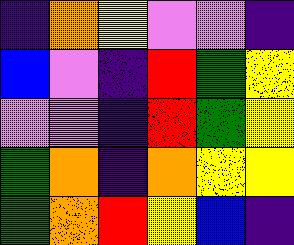[["indigo", "orange", "yellow", "violet", "violet", "indigo"], ["blue", "violet", "indigo", "red", "green", "yellow"], ["violet", "violet", "indigo", "red", "green", "yellow"], ["green", "orange", "indigo", "orange", "yellow", "yellow"], ["green", "orange", "red", "yellow", "blue", "indigo"]]